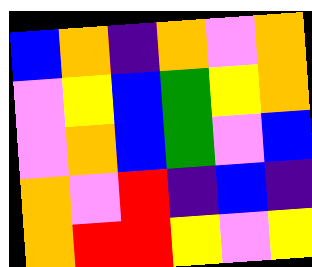[["blue", "orange", "indigo", "orange", "violet", "orange"], ["violet", "yellow", "blue", "green", "yellow", "orange"], ["violet", "orange", "blue", "green", "violet", "blue"], ["orange", "violet", "red", "indigo", "blue", "indigo"], ["orange", "red", "red", "yellow", "violet", "yellow"]]